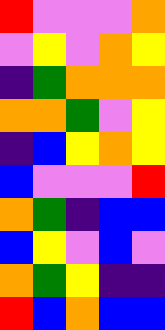[["red", "violet", "violet", "violet", "orange"], ["violet", "yellow", "violet", "orange", "yellow"], ["indigo", "green", "orange", "orange", "orange"], ["orange", "orange", "green", "violet", "yellow"], ["indigo", "blue", "yellow", "orange", "yellow"], ["blue", "violet", "violet", "violet", "red"], ["orange", "green", "indigo", "blue", "blue"], ["blue", "yellow", "violet", "blue", "violet"], ["orange", "green", "yellow", "indigo", "indigo"], ["red", "blue", "orange", "blue", "blue"]]